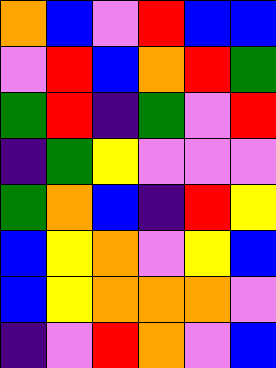[["orange", "blue", "violet", "red", "blue", "blue"], ["violet", "red", "blue", "orange", "red", "green"], ["green", "red", "indigo", "green", "violet", "red"], ["indigo", "green", "yellow", "violet", "violet", "violet"], ["green", "orange", "blue", "indigo", "red", "yellow"], ["blue", "yellow", "orange", "violet", "yellow", "blue"], ["blue", "yellow", "orange", "orange", "orange", "violet"], ["indigo", "violet", "red", "orange", "violet", "blue"]]